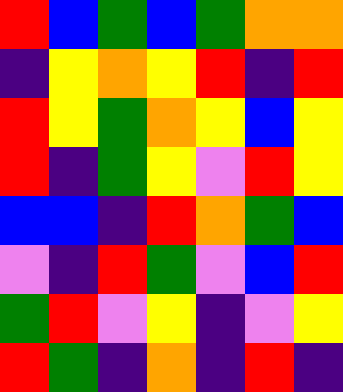[["red", "blue", "green", "blue", "green", "orange", "orange"], ["indigo", "yellow", "orange", "yellow", "red", "indigo", "red"], ["red", "yellow", "green", "orange", "yellow", "blue", "yellow"], ["red", "indigo", "green", "yellow", "violet", "red", "yellow"], ["blue", "blue", "indigo", "red", "orange", "green", "blue"], ["violet", "indigo", "red", "green", "violet", "blue", "red"], ["green", "red", "violet", "yellow", "indigo", "violet", "yellow"], ["red", "green", "indigo", "orange", "indigo", "red", "indigo"]]